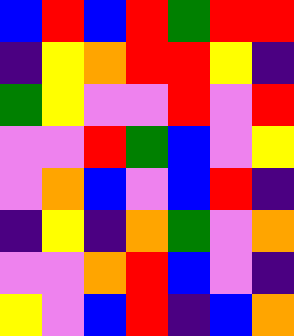[["blue", "red", "blue", "red", "green", "red", "red"], ["indigo", "yellow", "orange", "red", "red", "yellow", "indigo"], ["green", "yellow", "violet", "violet", "red", "violet", "red"], ["violet", "violet", "red", "green", "blue", "violet", "yellow"], ["violet", "orange", "blue", "violet", "blue", "red", "indigo"], ["indigo", "yellow", "indigo", "orange", "green", "violet", "orange"], ["violet", "violet", "orange", "red", "blue", "violet", "indigo"], ["yellow", "violet", "blue", "red", "indigo", "blue", "orange"]]